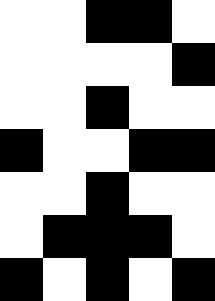[["white", "white", "black", "black", "white"], ["white", "white", "white", "white", "black"], ["white", "white", "black", "white", "white"], ["black", "white", "white", "black", "black"], ["white", "white", "black", "white", "white"], ["white", "black", "black", "black", "white"], ["black", "white", "black", "white", "black"]]